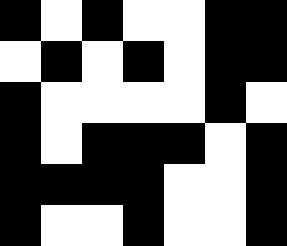[["black", "white", "black", "white", "white", "black", "black"], ["white", "black", "white", "black", "white", "black", "black"], ["black", "white", "white", "white", "white", "black", "white"], ["black", "white", "black", "black", "black", "white", "black"], ["black", "black", "black", "black", "white", "white", "black"], ["black", "white", "white", "black", "white", "white", "black"]]